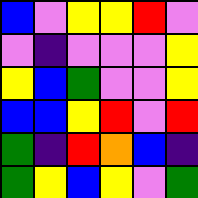[["blue", "violet", "yellow", "yellow", "red", "violet"], ["violet", "indigo", "violet", "violet", "violet", "yellow"], ["yellow", "blue", "green", "violet", "violet", "yellow"], ["blue", "blue", "yellow", "red", "violet", "red"], ["green", "indigo", "red", "orange", "blue", "indigo"], ["green", "yellow", "blue", "yellow", "violet", "green"]]